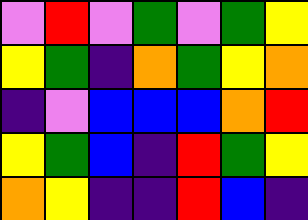[["violet", "red", "violet", "green", "violet", "green", "yellow"], ["yellow", "green", "indigo", "orange", "green", "yellow", "orange"], ["indigo", "violet", "blue", "blue", "blue", "orange", "red"], ["yellow", "green", "blue", "indigo", "red", "green", "yellow"], ["orange", "yellow", "indigo", "indigo", "red", "blue", "indigo"]]